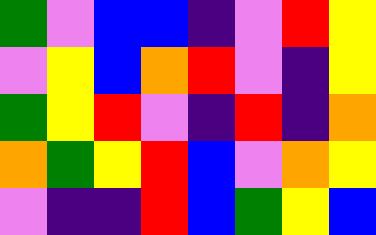[["green", "violet", "blue", "blue", "indigo", "violet", "red", "yellow"], ["violet", "yellow", "blue", "orange", "red", "violet", "indigo", "yellow"], ["green", "yellow", "red", "violet", "indigo", "red", "indigo", "orange"], ["orange", "green", "yellow", "red", "blue", "violet", "orange", "yellow"], ["violet", "indigo", "indigo", "red", "blue", "green", "yellow", "blue"]]